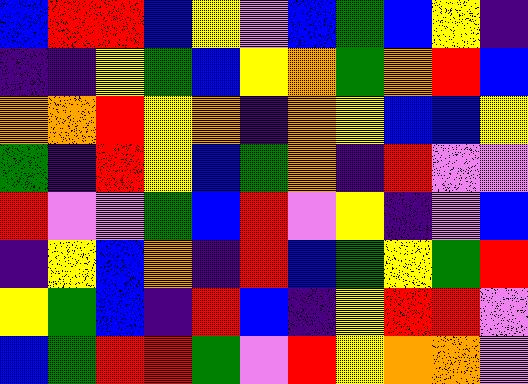[["blue", "red", "red", "blue", "yellow", "violet", "blue", "green", "blue", "yellow", "indigo"], ["indigo", "indigo", "yellow", "green", "blue", "yellow", "orange", "green", "orange", "red", "blue"], ["orange", "orange", "red", "yellow", "orange", "indigo", "orange", "yellow", "blue", "blue", "yellow"], ["green", "indigo", "red", "yellow", "blue", "green", "orange", "indigo", "red", "violet", "violet"], ["red", "violet", "violet", "green", "blue", "red", "violet", "yellow", "indigo", "violet", "blue"], ["indigo", "yellow", "blue", "orange", "indigo", "red", "blue", "green", "yellow", "green", "red"], ["yellow", "green", "blue", "indigo", "red", "blue", "indigo", "yellow", "red", "red", "violet"], ["blue", "green", "red", "red", "green", "violet", "red", "yellow", "orange", "orange", "violet"]]